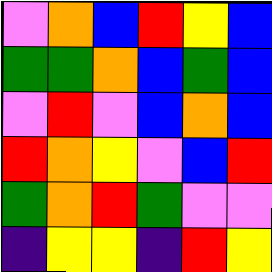[["violet", "orange", "blue", "red", "yellow", "blue"], ["green", "green", "orange", "blue", "green", "blue"], ["violet", "red", "violet", "blue", "orange", "blue"], ["red", "orange", "yellow", "violet", "blue", "red"], ["green", "orange", "red", "green", "violet", "violet"], ["indigo", "yellow", "yellow", "indigo", "red", "yellow"]]